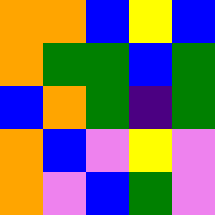[["orange", "orange", "blue", "yellow", "blue"], ["orange", "green", "green", "blue", "green"], ["blue", "orange", "green", "indigo", "green"], ["orange", "blue", "violet", "yellow", "violet"], ["orange", "violet", "blue", "green", "violet"]]